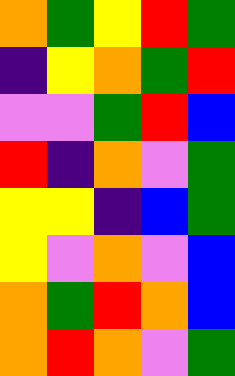[["orange", "green", "yellow", "red", "green"], ["indigo", "yellow", "orange", "green", "red"], ["violet", "violet", "green", "red", "blue"], ["red", "indigo", "orange", "violet", "green"], ["yellow", "yellow", "indigo", "blue", "green"], ["yellow", "violet", "orange", "violet", "blue"], ["orange", "green", "red", "orange", "blue"], ["orange", "red", "orange", "violet", "green"]]